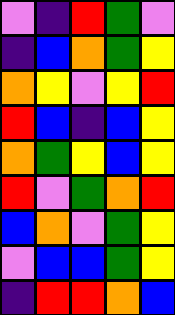[["violet", "indigo", "red", "green", "violet"], ["indigo", "blue", "orange", "green", "yellow"], ["orange", "yellow", "violet", "yellow", "red"], ["red", "blue", "indigo", "blue", "yellow"], ["orange", "green", "yellow", "blue", "yellow"], ["red", "violet", "green", "orange", "red"], ["blue", "orange", "violet", "green", "yellow"], ["violet", "blue", "blue", "green", "yellow"], ["indigo", "red", "red", "orange", "blue"]]